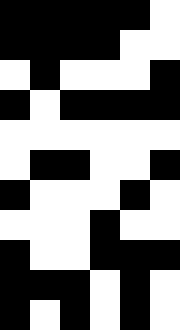[["black", "black", "black", "black", "black", "white"], ["black", "black", "black", "black", "white", "white"], ["white", "black", "white", "white", "white", "black"], ["black", "white", "black", "black", "black", "black"], ["white", "white", "white", "white", "white", "white"], ["white", "black", "black", "white", "white", "black"], ["black", "white", "white", "white", "black", "white"], ["white", "white", "white", "black", "white", "white"], ["black", "white", "white", "black", "black", "black"], ["black", "black", "black", "white", "black", "white"], ["black", "white", "black", "white", "black", "white"]]